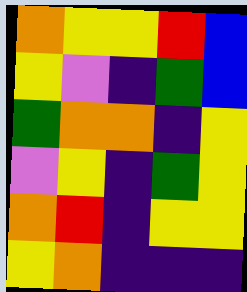[["orange", "yellow", "yellow", "red", "blue"], ["yellow", "violet", "indigo", "green", "blue"], ["green", "orange", "orange", "indigo", "yellow"], ["violet", "yellow", "indigo", "green", "yellow"], ["orange", "red", "indigo", "yellow", "yellow"], ["yellow", "orange", "indigo", "indigo", "indigo"]]